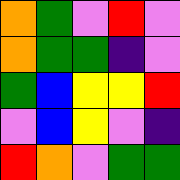[["orange", "green", "violet", "red", "violet"], ["orange", "green", "green", "indigo", "violet"], ["green", "blue", "yellow", "yellow", "red"], ["violet", "blue", "yellow", "violet", "indigo"], ["red", "orange", "violet", "green", "green"]]